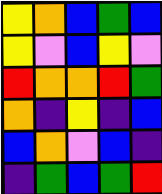[["yellow", "orange", "blue", "green", "blue"], ["yellow", "violet", "blue", "yellow", "violet"], ["red", "orange", "orange", "red", "green"], ["orange", "indigo", "yellow", "indigo", "blue"], ["blue", "orange", "violet", "blue", "indigo"], ["indigo", "green", "blue", "green", "red"]]